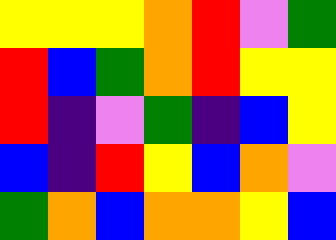[["yellow", "yellow", "yellow", "orange", "red", "violet", "green"], ["red", "blue", "green", "orange", "red", "yellow", "yellow"], ["red", "indigo", "violet", "green", "indigo", "blue", "yellow"], ["blue", "indigo", "red", "yellow", "blue", "orange", "violet"], ["green", "orange", "blue", "orange", "orange", "yellow", "blue"]]